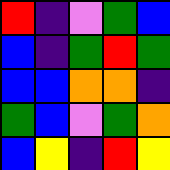[["red", "indigo", "violet", "green", "blue"], ["blue", "indigo", "green", "red", "green"], ["blue", "blue", "orange", "orange", "indigo"], ["green", "blue", "violet", "green", "orange"], ["blue", "yellow", "indigo", "red", "yellow"]]